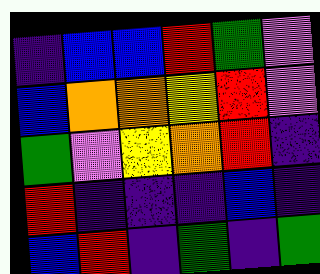[["indigo", "blue", "blue", "red", "green", "violet"], ["blue", "orange", "orange", "yellow", "red", "violet"], ["green", "violet", "yellow", "orange", "red", "indigo"], ["red", "indigo", "indigo", "indigo", "blue", "indigo"], ["blue", "red", "indigo", "green", "indigo", "green"]]